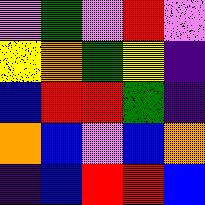[["violet", "green", "violet", "red", "violet"], ["yellow", "orange", "green", "yellow", "indigo"], ["blue", "red", "red", "green", "indigo"], ["orange", "blue", "violet", "blue", "orange"], ["indigo", "blue", "red", "red", "blue"]]